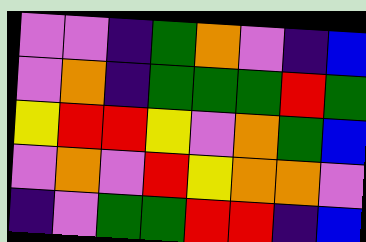[["violet", "violet", "indigo", "green", "orange", "violet", "indigo", "blue"], ["violet", "orange", "indigo", "green", "green", "green", "red", "green"], ["yellow", "red", "red", "yellow", "violet", "orange", "green", "blue"], ["violet", "orange", "violet", "red", "yellow", "orange", "orange", "violet"], ["indigo", "violet", "green", "green", "red", "red", "indigo", "blue"]]